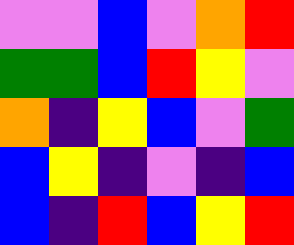[["violet", "violet", "blue", "violet", "orange", "red"], ["green", "green", "blue", "red", "yellow", "violet"], ["orange", "indigo", "yellow", "blue", "violet", "green"], ["blue", "yellow", "indigo", "violet", "indigo", "blue"], ["blue", "indigo", "red", "blue", "yellow", "red"]]